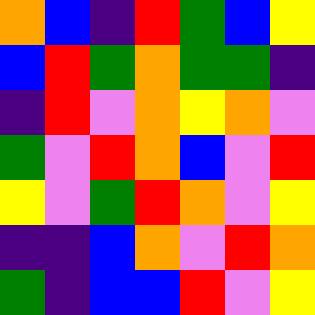[["orange", "blue", "indigo", "red", "green", "blue", "yellow"], ["blue", "red", "green", "orange", "green", "green", "indigo"], ["indigo", "red", "violet", "orange", "yellow", "orange", "violet"], ["green", "violet", "red", "orange", "blue", "violet", "red"], ["yellow", "violet", "green", "red", "orange", "violet", "yellow"], ["indigo", "indigo", "blue", "orange", "violet", "red", "orange"], ["green", "indigo", "blue", "blue", "red", "violet", "yellow"]]